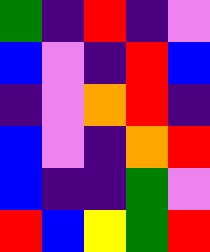[["green", "indigo", "red", "indigo", "violet"], ["blue", "violet", "indigo", "red", "blue"], ["indigo", "violet", "orange", "red", "indigo"], ["blue", "violet", "indigo", "orange", "red"], ["blue", "indigo", "indigo", "green", "violet"], ["red", "blue", "yellow", "green", "red"]]